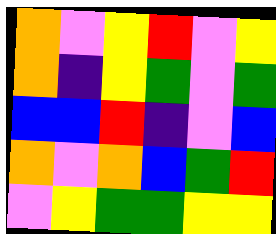[["orange", "violet", "yellow", "red", "violet", "yellow"], ["orange", "indigo", "yellow", "green", "violet", "green"], ["blue", "blue", "red", "indigo", "violet", "blue"], ["orange", "violet", "orange", "blue", "green", "red"], ["violet", "yellow", "green", "green", "yellow", "yellow"]]